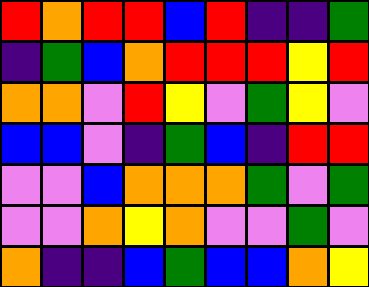[["red", "orange", "red", "red", "blue", "red", "indigo", "indigo", "green"], ["indigo", "green", "blue", "orange", "red", "red", "red", "yellow", "red"], ["orange", "orange", "violet", "red", "yellow", "violet", "green", "yellow", "violet"], ["blue", "blue", "violet", "indigo", "green", "blue", "indigo", "red", "red"], ["violet", "violet", "blue", "orange", "orange", "orange", "green", "violet", "green"], ["violet", "violet", "orange", "yellow", "orange", "violet", "violet", "green", "violet"], ["orange", "indigo", "indigo", "blue", "green", "blue", "blue", "orange", "yellow"]]